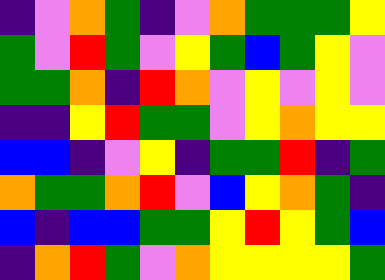[["indigo", "violet", "orange", "green", "indigo", "violet", "orange", "green", "green", "green", "yellow"], ["green", "violet", "red", "green", "violet", "yellow", "green", "blue", "green", "yellow", "violet"], ["green", "green", "orange", "indigo", "red", "orange", "violet", "yellow", "violet", "yellow", "violet"], ["indigo", "indigo", "yellow", "red", "green", "green", "violet", "yellow", "orange", "yellow", "yellow"], ["blue", "blue", "indigo", "violet", "yellow", "indigo", "green", "green", "red", "indigo", "green"], ["orange", "green", "green", "orange", "red", "violet", "blue", "yellow", "orange", "green", "indigo"], ["blue", "indigo", "blue", "blue", "green", "green", "yellow", "red", "yellow", "green", "blue"], ["indigo", "orange", "red", "green", "violet", "orange", "yellow", "yellow", "yellow", "yellow", "green"]]